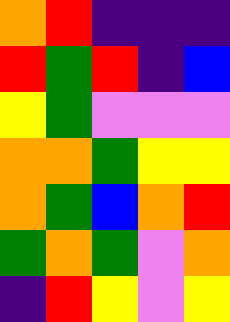[["orange", "red", "indigo", "indigo", "indigo"], ["red", "green", "red", "indigo", "blue"], ["yellow", "green", "violet", "violet", "violet"], ["orange", "orange", "green", "yellow", "yellow"], ["orange", "green", "blue", "orange", "red"], ["green", "orange", "green", "violet", "orange"], ["indigo", "red", "yellow", "violet", "yellow"]]